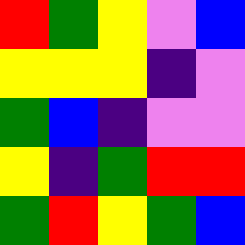[["red", "green", "yellow", "violet", "blue"], ["yellow", "yellow", "yellow", "indigo", "violet"], ["green", "blue", "indigo", "violet", "violet"], ["yellow", "indigo", "green", "red", "red"], ["green", "red", "yellow", "green", "blue"]]